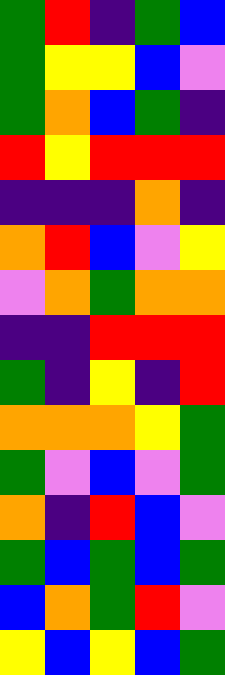[["green", "red", "indigo", "green", "blue"], ["green", "yellow", "yellow", "blue", "violet"], ["green", "orange", "blue", "green", "indigo"], ["red", "yellow", "red", "red", "red"], ["indigo", "indigo", "indigo", "orange", "indigo"], ["orange", "red", "blue", "violet", "yellow"], ["violet", "orange", "green", "orange", "orange"], ["indigo", "indigo", "red", "red", "red"], ["green", "indigo", "yellow", "indigo", "red"], ["orange", "orange", "orange", "yellow", "green"], ["green", "violet", "blue", "violet", "green"], ["orange", "indigo", "red", "blue", "violet"], ["green", "blue", "green", "blue", "green"], ["blue", "orange", "green", "red", "violet"], ["yellow", "blue", "yellow", "blue", "green"]]